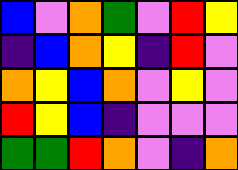[["blue", "violet", "orange", "green", "violet", "red", "yellow"], ["indigo", "blue", "orange", "yellow", "indigo", "red", "violet"], ["orange", "yellow", "blue", "orange", "violet", "yellow", "violet"], ["red", "yellow", "blue", "indigo", "violet", "violet", "violet"], ["green", "green", "red", "orange", "violet", "indigo", "orange"]]